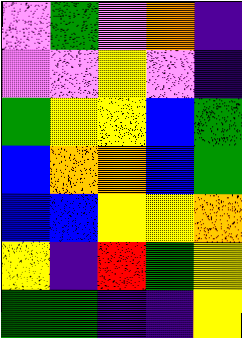[["violet", "green", "violet", "orange", "indigo"], ["violet", "violet", "yellow", "violet", "indigo"], ["green", "yellow", "yellow", "blue", "green"], ["blue", "orange", "orange", "blue", "green"], ["blue", "blue", "yellow", "yellow", "orange"], ["yellow", "indigo", "red", "green", "yellow"], ["green", "green", "indigo", "indigo", "yellow"]]